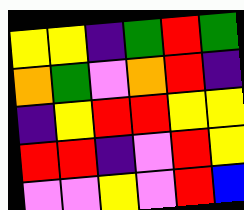[["yellow", "yellow", "indigo", "green", "red", "green"], ["orange", "green", "violet", "orange", "red", "indigo"], ["indigo", "yellow", "red", "red", "yellow", "yellow"], ["red", "red", "indigo", "violet", "red", "yellow"], ["violet", "violet", "yellow", "violet", "red", "blue"]]